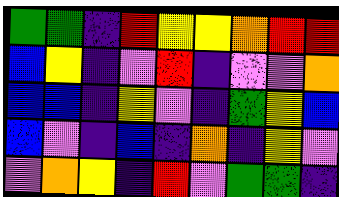[["green", "green", "indigo", "red", "yellow", "yellow", "orange", "red", "red"], ["blue", "yellow", "indigo", "violet", "red", "indigo", "violet", "violet", "orange"], ["blue", "blue", "indigo", "yellow", "violet", "indigo", "green", "yellow", "blue"], ["blue", "violet", "indigo", "blue", "indigo", "orange", "indigo", "yellow", "violet"], ["violet", "orange", "yellow", "indigo", "red", "violet", "green", "green", "indigo"]]